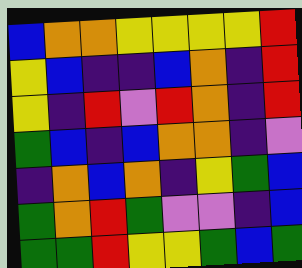[["blue", "orange", "orange", "yellow", "yellow", "yellow", "yellow", "red"], ["yellow", "blue", "indigo", "indigo", "blue", "orange", "indigo", "red"], ["yellow", "indigo", "red", "violet", "red", "orange", "indigo", "red"], ["green", "blue", "indigo", "blue", "orange", "orange", "indigo", "violet"], ["indigo", "orange", "blue", "orange", "indigo", "yellow", "green", "blue"], ["green", "orange", "red", "green", "violet", "violet", "indigo", "blue"], ["green", "green", "red", "yellow", "yellow", "green", "blue", "green"]]